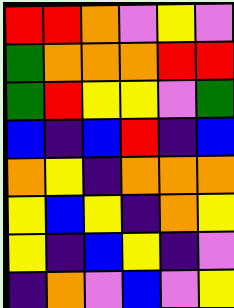[["red", "red", "orange", "violet", "yellow", "violet"], ["green", "orange", "orange", "orange", "red", "red"], ["green", "red", "yellow", "yellow", "violet", "green"], ["blue", "indigo", "blue", "red", "indigo", "blue"], ["orange", "yellow", "indigo", "orange", "orange", "orange"], ["yellow", "blue", "yellow", "indigo", "orange", "yellow"], ["yellow", "indigo", "blue", "yellow", "indigo", "violet"], ["indigo", "orange", "violet", "blue", "violet", "yellow"]]